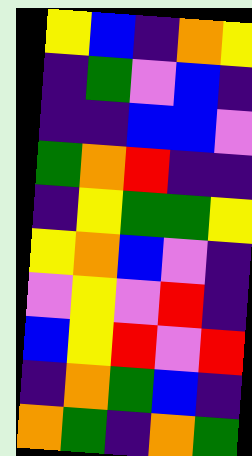[["yellow", "blue", "indigo", "orange", "yellow"], ["indigo", "green", "violet", "blue", "indigo"], ["indigo", "indigo", "blue", "blue", "violet"], ["green", "orange", "red", "indigo", "indigo"], ["indigo", "yellow", "green", "green", "yellow"], ["yellow", "orange", "blue", "violet", "indigo"], ["violet", "yellow", "violet", "red", "indigo"], ["blue", "yellow", "red", "violet", "red"], ["indigo", "orange", "green", "blue", "indigo"], ["orange", "green", "indigo", "orange", "green"]]